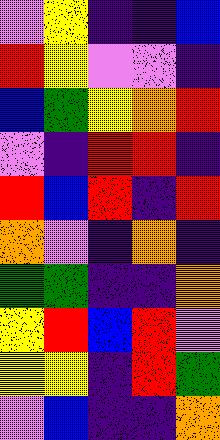[["violet", "yellow", "indigo", "indigo", "blue"], ["red", "yellow", "violet", "violet", "indigo"], ["blue", "green", "yellow", "orange", "red"], ["violet", "indigo", "red", "red", "indigo"], ["red", "blue", "red", "indigo", "red"], ["orange", "violet", "indigo", "orange", "indigo"], ["green", "green", "indigo", "indigo", "orange"], ["yellow", "red", "blue", "red", "violet"], ["yellow", "yellow", "indigo", "red", "green"], ["violet", "blue", "indigo", "indigo", "orange"]]